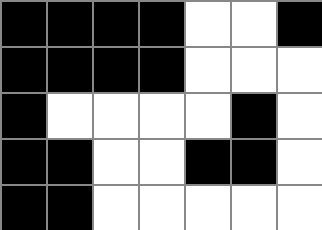[["black", "black", "black", "black", "white", "white", "black"], ["black", "black", "black", "black", "white", "white", "white"], ["black", "white", "white", "white", "white", "black", "white"], ["black", "black", "white", "white", "black", "black", "white"], ["black", "black", "white", "white", "white", "white", "white"]]